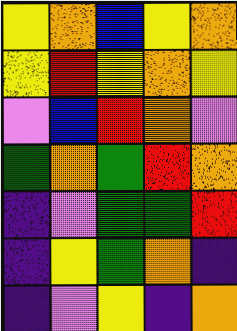[["yellow", "orange", "blue", "yellow", "orange"], ["yellow", "red", "yellow", "orange", "yellow"], ["violet", "blue", "red", "orange", "violet"], ["green", "orange", "green", "red", "orange"], ["indigo", "violet", "green", "green", "red"], ["indigo", "yellow", "green", "orange", "indigo"], ["indigo", "violet", "yellow", "indigo", "orange"]]